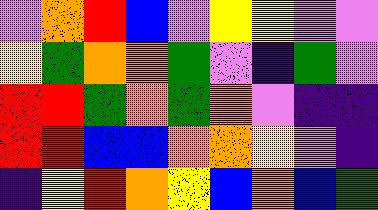[["violet", "orange", "red", "blue", "violet", "yellow", "yellow", "violet", "violet"], ["yellow", "green", "orange", "orange", "green", "violet", "indigo", "green", "violet"], ["red", "red", "green", "orange", "green", "orange", "violet", "indigo", "indigo"], ["red", "red", "blue", "blue", "orange", "orange", "yellow", "violet", "indigo"], ["indigo", "yellow", "red", "orange", "yellow", "blue", "orange", "blue", "green"]]